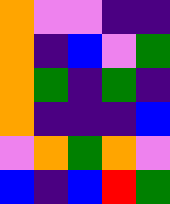[["orange", "violet", "violet", "indigo", "indigo"], ["orange", "indigo", "blue", "violet", "green"], ["orange", "green", "indigo", "green", "indigo"], ["orange", "indigo", "indigo", "indigo", "blue"], ["violet", "orange", "green", "orange", "violet"], ["blue", "indigo", "blue", "red", "green"]]